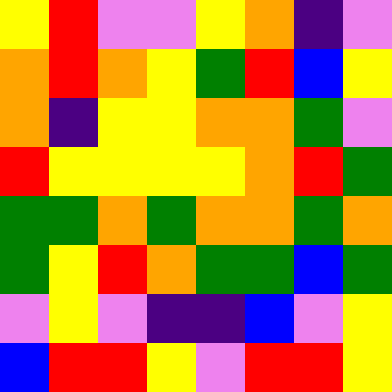[["yellow", "red", "violet", "violet", "yellow", "orange", "indigo", "violet"], ["orange", "red", "orange", "yellow", "green", "red", "blue", "yellow"], ["orange", "indigo", "yellow", "yellow", "orange", "orange", "green", "violet"], ["red", "yellow", "yellow", "yellow", "yellow", "orange", "red", "green"], ["green", "green", "orange", "green", "orange", "orange", "green", "orange"], ["green", "yellow", "red", "orange", "green", "green", "blue", "green"], ["violet", "yellow", "violet", "indigo", "indigo", "blue", "violet", "yellow"], ["blue", "red", "red", "yellow", "violet", "red", "red", "yellow"]]